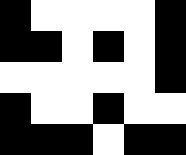[["black", "white", "white", "white", "white", "black"], ["black", "black", "white", "black", "white", "black"], ["white", "white", "white", "white", "white", "black"], ["black", "white", "white", "black", "white", "white"], ["black", "black", "black", "white", "black", "black"]]